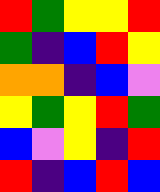[["red", "green", "yellow", "yellow", "red"], ["green", "indigo", "blue", "red", "yellow"], ["orange", "orange", "indigo", "blue", "violet"], ["yellow", "green", "yellow", "red", "green"], ["blue", "violet", "yellow", "indigo", "red"], ["red", "indigo", "blue", "red", "blue"]]